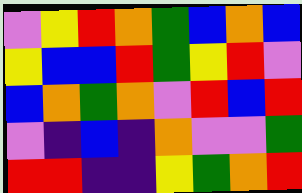[["violet", "yellow", "red", "orange", "green", "blue", "orange", "blue"], ["yellow", "blue", "blue", "red", "green", "yellow", "red", "violet"], ["blue", "orange", "green", "orange", "violet", "red", "blue", "red"], ["violet", "indigo", "blue", "indigo", "orange", "violet", "violet", "green"], ["red", "red", "indigo", "indigo", "yellow", "green", "orange", "red"]]